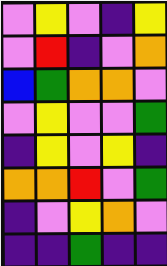[["violet", "yellow", "violet", "indigo", "yellow"], ["violet", "red", "indigo", "violet", "orange"], ["blue", "green", "orange", "orange", "violet"], ["violet", "yellow", "violet", "violet", "green"], ["indigo", "yellow", "violet", "yellow", "indigo"], ["orange", "orange", "red", "violet", "green"], ["indigo", "violet", "yellow", "orange", "violet"], ["indigo", "indigo", "green", "indigo", "indigo"]]